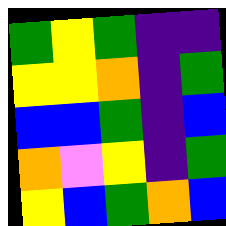[["green", "yellow", "green", "indigo", "indigo"], ["yellow", "yellow", "orange", "indigo", "green"], ["blue", "blue", "green", "indigo", "blue"], ["orange", "violet", "yellow", "indigo", "green"], ["yellow", "blue", "green", "orange", "blue"]]